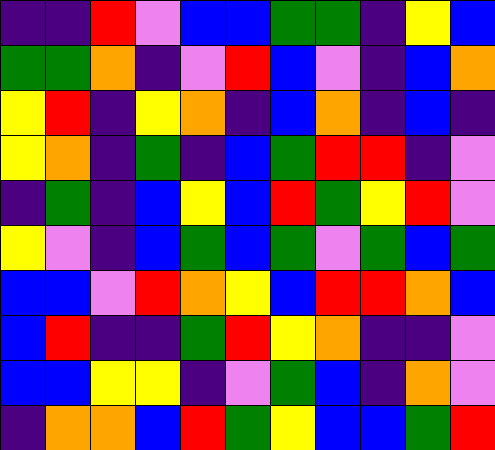[["indigo", "indigo", "red", "violet", "blue", "blue", "green", "green", "indigo", "yellow", "blue"], ["green", "green", "orange", "indigo", "violet", "red", "blue", "violet", "indigo", "blue", "orange"], ["yellow", "red", "indigo", "yellow", "orange", "indigo", "blue", "orange", "indigo", "blue", "indigo"], ["yellow", "orange", "indigo", "green", "indigo", "blue", "green", "red", "red", "indigo", "violet"], ["indigo", "green", "indigo", "blue", "yellow", "blue", "red", "green", "yellow", "red", "violet"], ["yellow", "violet", "indigo", "blue", "green", "blue", "green", "violet", "green", "blue", "green"], ["blue", "blue", "violet", "red", "orange", "yellow", "blue", "red", "red", "orange", "blue"], ["blue", "red", "indigo", "indigo", "green", "red", "yellow", "orange", "indigo", "indigo", "violet"], ["blue", "blue", "yellow", "yellow", "indigo", "violet", "green", "blue", "indigo", "orange", "violet"], ["indigo", "orange", "orange", "blue", "red", "green", "yellow", "blue", "blue", "green", "red"]]